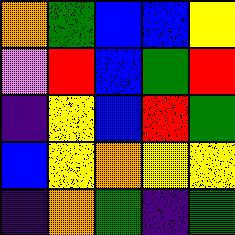[["orange", "green", "blue", "blue", "yellow"], ["violet", "red", "blue", "green", "red"], ["indigo", "yellow", "blue", "red", "green"], ["blue", "yellow", "orange", "yellow", "yellow"], ["indigo", "orange", "green", "indigo", "green"]]